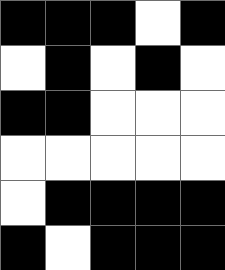[["black", "black", "black", "white", "black"], ["white", "black", "white", "black", "white"], ["black", "black", "white", "white", "white"], ["white", "white", "white", "white", "white"], ["white", "black", "black", "black", "black"], ["black", "white", "black", "black", "black"]]